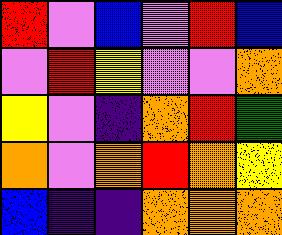[["red", "violet", "blue", "violet", "red", "blue"], ["violet", "red", "yellow", "violet", "violet", "orange"], ["yellow", "violet", "indigo", "orange", "red", "green"], ["orange", "violet", "orange", "red", "orange", "yellow"], ["blue", "indigo", "indigo", "orange", "orange", "orange"]]